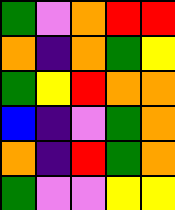[["green", "violet", "orange", "red", "red"], ["orange", "indigo", "orange", "green", "yellow"], ["green", "yellow", "red", "orange", "orange"], ["blue", "indigo", "violet", "green", "orange"], ["orange", "indigo", "red", "green", "orange"], ["green", "violet", "violet", "yellow", "yellow"]]